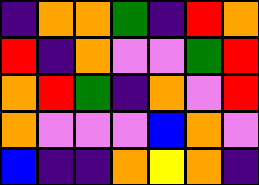[["indigo", "orange", "orange", "green", "indigo", "red", "orange"], ["red", "indigo", "orange", "violet", "violet", "green", "red"], ["orange", "red", "green", "indigo", "orange", "violet", "red"], ["orange", "violet", "violet", "violet", "blue", "orange", "violet"], ["blue", "indigo", "indigo", "orange", "yellow", "orange", "indigo"]]